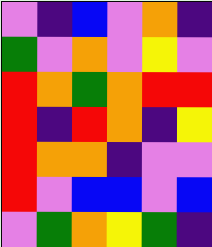[["violet", "indigo", "blue", "violet", "orange", "indigo"], ["green", "violet", "orange", "violet", "yellow", "violet"], ["red", "orange", "green", "orange", "red", "red"], ["red", "indigo", "red", "orange", "indigo", "yellow"], ["red", "orange", "orange", "indigo", "violet", "violet"], ["red", "violet", "blue", "blue", "violet", "blue"], ["violet", "green", "orange", "yellow", "green", "indigo"]]